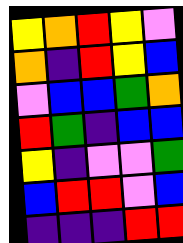[["yellow", "orange", "red", "yellow", "violet"], ["orange", "indigo", "red", "yellow", "blue"], ["violet", "blue", "blue", "green", "orange"], ["red", "green", "indigo", "blue", "blue"], ["yellow", "indigo", "violet", "violet", "green"], ["blue", "red", "red", "violet", "blue"], ["indigo", "indigo", "indigo", "red", "red"]]